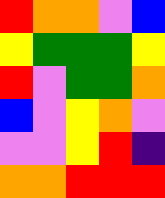[["red", "orange", "orange", "violet", "blue"], ["yellow", "green", "green", "green", "yellow"], ["red", "violet", "green", "green", "orange"], ["blue", "violet", "yellow", "orange", "violet"], ["violet", "violet", "yellow", "red", "indigo"], ["orange", "orange", "red", "red", "red"]]